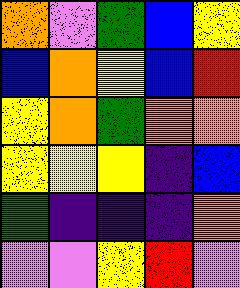[["orange", "violet", "green", "blue", "yellow"], ["blue", "orange", "yellow", "blue", "red"], ["yellow", "orange", "green", "orange", "orange"], ["yellow", "yellow", "yellow", "indigo", "blue"], ["green", "indigo", "indigo", "indigo", "orange"], ["violet", "violet", "yellow", "red", "violet"]]